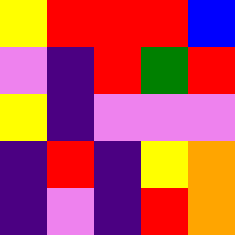[["yellow", "red", "red", "red", "blue"], ["violet", "indigo", "red", "green", "red"], ["yellow", "indigo", "violet", "violet", "violet"], ["indigo", "red", "indigo", "yellow", "orange"], ["indigo", "violet", "indigo", "red", "orange"]]